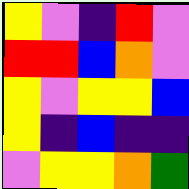[["yellow", "violet", "indigo", "red", "violet"], ["red", "red", "blue", "orange", "violet"], ["yellow", "violet", "yellow", "yellow", "blue"], ["yellow", "indigo", "blue", "indigo", "indigo"], ["violet", "yellow", "yellow", "orange", "green"]]